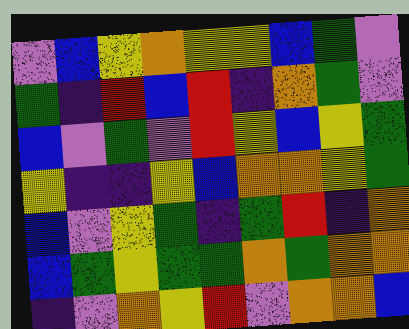[["violet", "blue", "yellow", "orange", "yellow", "yellow", "blue", "green", "violet"], ["green", "indigo", "red", "blue", "red", "indigo", "orange", "green", "violet"], ["blue", "violet", "green", "violet", "red", "yellow", "blue", "yellow", "green"], ["yellow", "indigo", "indigo", "yellow", "blue", "orange", "orange", "yellow", "green"], ["blue", "violet", "yellow", "green", "indigo", "green", "red", "indigo", "orange"], ["blue", "green", "yellow", "green", "green", "orange", "green", "orange", "orange"], ["indigo", "violet", "orange", "yellow", "red", "violet", "orange", "orange", "blue"]]